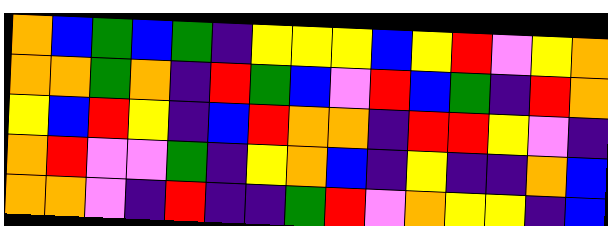[["orange", "blue", "green", "blue", "green", "indigo", "yellow", "yellow", "yellow", "blue", "yellow", "red", "violet", "yellow", "orange"], ["orange", "orange", "green", "orange", "indigo", "red", "green", "blue", "violet", "red", "blue", "green", "indigo", "red", "orange"], ["yellow", "blue", "red", "yellow", "indigo", "blue", "red", "orange", "orange", "indigo", "red", "red", "yellow", "violet", "indigo"], ["orange", "red", "violet", "violet", "green", "indigo", "yellow", "orange", "blue", "indigo", "yellow", "indigo", "indigo", "orange", "blue"], ["orange", "orange", "violet", "indigo", "red", "indigo", "indigo", "green", "red", "violet", "orange", "yellow", "yellow", "indigo", "blue"]]